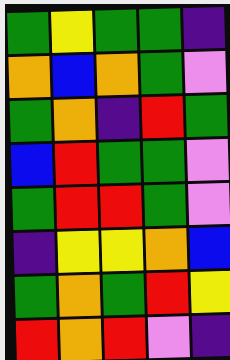[["green", "yellow", "green", "green", "indigo"], ["orange", "blue", "orange", "green", "violet"], ["green", "orange", "indigo", "red", "green"], ["blue", "red", "green", "green", "violet"], ["green", "red", "red", "green", "violet"], ["indigo", "yellow", "yellow", "orange", "blue"], ["green", "orange", "green", "red", "yellow"], ["red", "orange", "red", "violet", "indigo"]]